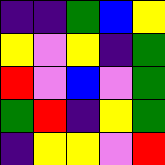[["indigo", "indigo", "green", "blue", "yellow"], ["yellow", "violet", "yellow", "indigo", "green"], ["red", "violet", "blue", "violet", "green"], ["green", "red", "indigo", "yellow", "green"], ["indigo", "yellow", "yellow", "violet", "red"]]